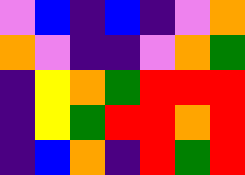[["violet", "blue", "indigo", "blue", "indigo", "violet", "orange"], ["orange", "violet", "indigo", "indigo", "violet", "orange", "green"], ["indigo", "yellow", "orange", "green", "red", "red", "red"], ["indigo", "yellow", "green", "red", "red", "orange", "red"], ["indigo", "blue", "orange", "indigo", "red", "green", "red"]]